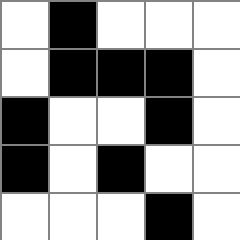[["white", "black", "white", "white", "white"], ["white", "black", "black", "black", "white"], ["black", "white", "white", "black", "white"], ["black", "white", "black", "white", "white"], ["white", "white", "white", "black", "white"]]